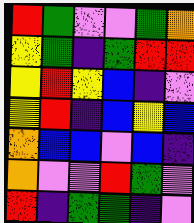[["red", "green", "violet", "violet", "green", "orange"], ["yellow", "green", "indigo", "green", "red", "red"], ["yellow", "red", "yellow", "blue", "indigo", "violet"], ["yellow", "red", "indigo", "blue", "yellow", "blue"], ["orange", "blue", "blue", "violet", "blue", "indigo"], ["orange", "violet", "violet", "red", "green", "violet"], ["red", "indigo", "green", "green", "indigo", "violet"]]